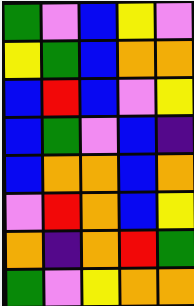[["green", "violet", "blue", "yellow", "violet"], ["yellow", "green", "blue", "orange", "orange"], ["blue", "red", "blue", "violet", "yellow"], ["blue", "green", "violet", "blue", "indigo"], ["blue", "orange", "orange", "blue", "orange"], ["violet", "red", "orange", "blue", "yellow"], ["orange", "indigo", "orange", "red", "green"], ["green", "violet", "yellow", "orange", "orange"]]